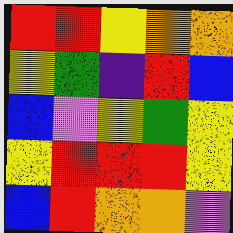[["red", "red", "yellow", "orange", "orange"], ["yellow", "green", "indigo", "red", "blue"], ["blue", "violet", "yellow", "green", "yellow"], ["yellow", "red", "red", "red", "yellow"], ["blue", "red", "orange", "orange", "violet"]]